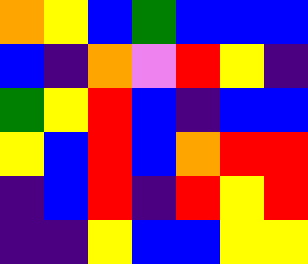[["orange", "yellow", "blue", "green", "blue", "blue", "blue"], ["blue", "indigo", "orange", "violet", "red", "yellow", "indigo"], ["green", "yellow", "red", "blue", "indigo", "blue", "blue"], ["yellow", "blue", "red", "blue", "orange", "red", "red"], ["indigo", "blue", "red", "indigo", "red", "yellow", "red"], ["indigo", "indigo", "yellow", "blue", "blue", "yellow", "yellow"]]